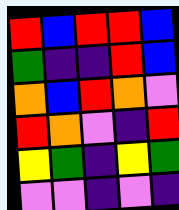[["red", "blue", "red", "red", "blue"], ["green", "indigo", "indigo", "red", "blue"], ["orange", "blue", "red", "orange", "violet"], ["red", "orange", "violet", "indigo", "red"], ["yellow", "green", "indigo", "yellow", "green"], ["violet", "violet", "indigo", "violet", "indigo"]]